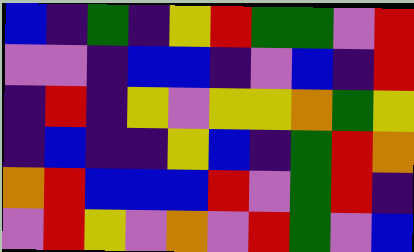[["blue", "indigo", "green", "indigo", "yellow", "red", "green", "green", "violet", "red"], ["violet", "violet", "indigo", "blue", "blue", "indigo", "violet", "blue", "indigo", "red"], ["indigo", "red", "indigo", "yellow", "violet", "yellow", "yellow", "orange", "green", "yellow"], ["indigo", "blue", "indigo", "indigo", "yellow", "blue", "indigo", "green", "red", "orange"], ["orange", "red", "blue", "blue", "blue", "red", "violet", "green", "red", "indigo"], ["violet", "red", "yellow", "violet", "orange", "violet", "red", "green", "violet", "blue"]]